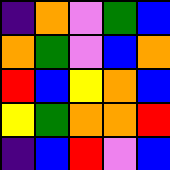[["indigo", "orange", "violet", "green", "blue"], ["orange", "green", "violet", "blue", "orange"], ["red", "blue", "yellow", "orange", "blue"], ["yellow", "green", "orange", "orange", "red"], ["indigo", "blue", "red", "violet", "blue"]]